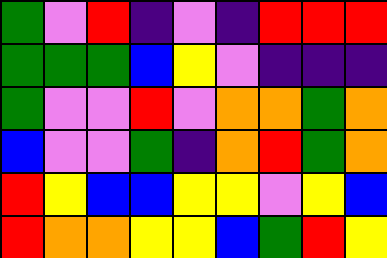[["green", "violet", "red", "indigo", "violet", "indigo", "red", "red", "red"], ["green", "green", "green", "blue", "yellow", "violet", "indigo", "indigo", "indigo"], ["green", "violet", "violet", "red", "violet", "orange", "orange", "green", "orange"], ["blue", "violet", "violet", "green", "indigo", "orange", "red", "green", "orange"], ["red", "yellow", "blue", "blue", "yellow", "yellow", "violet", "yellow", "blue"], ["red", "orange", "orange", "yellow", "yellow", "blue", "green", "red", "yellow"]]